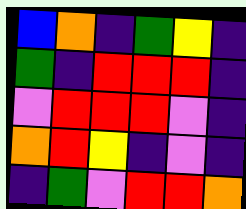[["blue", "orange", "indigo", "green", "yellow", "indigo"], ["green", "indigo", "red", "red", "red", "indigo"], ["violet", "red", "red", "red", "violet", "indigo"], ["orange", "red", "yellow", "indigo", "violet", "indigo"], ["indigo", "green", "violet", "red", "red", "orange"]]